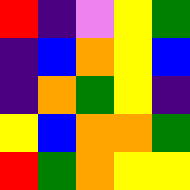[["red", "indigo", "violet", "yellow", "green"], ["indigo", "blue", "orange", "yellow", "blue"], ["indigo", "orange", "green", "yellow", "indigo"], ["yellow", "blue", "orange", "orange", "green"], ["red", "green", "orange", "yellow", "yellow"]]